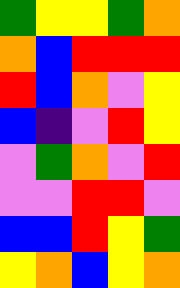[["green", "yellow", "yellow", "green", "orange"], ["orange", "blue", "red", "red", "red"], ["red", "blue", "orange", "violet", "yellow"], ["blue", "indigo", "violet", "red", "yellow"], ["violet", "green", "orange", "violet", "red"], ["violet", "violet", "red", "red", "violet"], ["blue", "blue", "red", "yellow", "green"], ["yellow", "orange", "blue", "yellow", "orange"]]